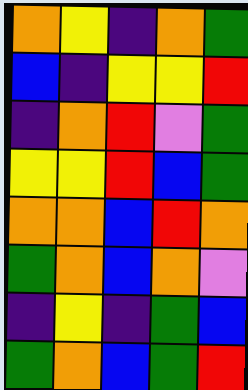[["orange", "yellow", "indigo", "orange", "green"], ["blue", "indigo", "yellow", "yellow", "red"], ["indigo", "orange", "red", "violet", "green"], ["yellow", "yellow", "red", "blue", "green"], ["orange", "orange", "blue", "red", "orange"], ["green", "orange", "blue", "orange", "violet"], ["indigo", "yellow", "indigo", "green", "blue"], ["green", "orange", "blue", "green", "red"]]